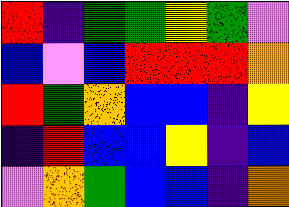[["red", "indigo", "green", "green", "yellow", "green", "violet"], ["blue", "violet", "blue", "red", "red", "red", "orange"], ["red", "green", "orange", "blue", "blue", "indigo", "yellow"], ["indigo", "red", "blue", "blue", "yellow", "indigo", "blue"], ["violet", "orange", "green", "blue", "blue", "indigo", "orange"]]